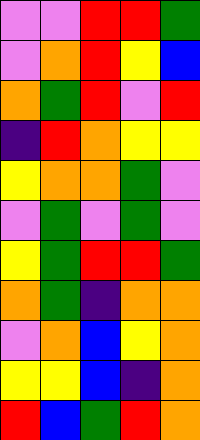[["violet", "violet", "red", "red", "green"], ["violet", "orange", "red", "yellow", "blue"], ["orange", "green", "red", "violet", "red"], ["indigo", "red", "orange", "yellow", "yellow"], ["yellow", "orange", "orange", "green", "violet"], ["violet", "green", "violet", "green", "violet"], ["yellow", "green", "red", "red", "green"], ["orange", "green", "indigo", "orange", "orange"], ["violet", "orange", "blue", "yellow", "orange"], ["yellow", "yellow", "blue", "indigo", "orange"], ["red", "blue", "green", "red", "orange"]]